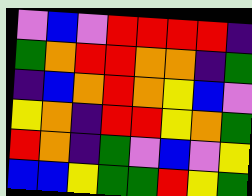[["violet", "blue", "violet", "red", "red", "red", "red", "indigo"], ["green", "orange", "red", "red", "orange", "orange", "indigo", "green"], ["indigo", "blue", "orange", "red", "orange", "yellow", "blue", "violet"], ["yellow", "orange", "indigo", "red", "red", "yellow", "orange", "green"], ["red", "orange", "indigo", "green", "violet", "blue", "violet", "yellow"], ["blue", "blue", "yellow", "green", "green", "red", "yellow", "green"]]